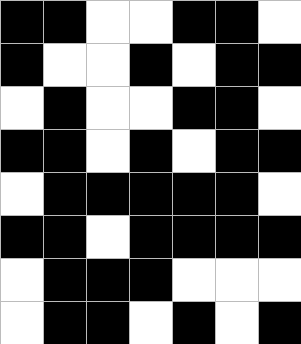[["black", "black", "white", "white", "black", "black", "white"], ["black", "white", "white", "black", "white", "black", "black"], ["white", "black", "white", "white", "black", "black", "white"], ["black", "black", "white", "black", "white", "black", "black"], ["white", "black", "black", "black", "black", "black", "white"], ["black", "black", "white", "black", "black", "black", "black"], ["white", "black", "black", "black", "white", "white", "white"], ["white", "black", "black", "white", "black", "white", "black"]]